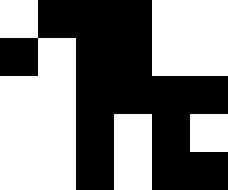[["white", "black", "black", "black", "white", "white"], ["black", "white", "black", "black", "white", "white"], ["white", "white", "black", "black", "black", "black"], ["white", "white", "black", "white", "black", "white"], ["white", "white", "black", "white", "black", "black"]]